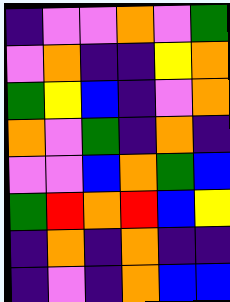[["indigo", "violet", "violet", "orange", "violet", "green"], ["violet", "orange", "indigo", "indigo", "yellow", "orange"], ["green", "yellow", "blue", "indigo", "violet", "orange"], ["orange", "violet", "green", "indigo", "orange", "indigo"], ["violet", "violet", "blue", "orange", "green", "blue"], ["green", "red", "orange", "red", "blue", "yellow"], ["indigo", "orange", "indigo", "orange", "indigo", "indigo"], ["indigo", "violet", "indigo", "orange", "blue", "blue"]]